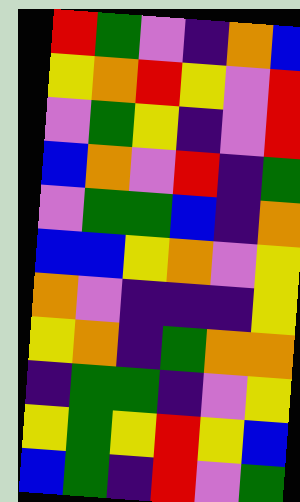[["red", "green", "violet", "indigo", "orange", "blue"], ["yellow", "orange", "red", "yellow", "violet", "red"], ["violet", "green", "yellow", "indigo", "violet", "red"], ["blue", "orange", "violet", "red", "indigo", "green"], ["violet", "green", "green", "blue", "indigo", "orange"], ["blue", "blue", "yellow", "orange", "violet", "yellow"], ["orange", "violet", "indigo", "indigo", "indigo", "yellow"], ["yellow", "orange", "indigo", "green", "orange", "orange"], ["indigo", "green", "green", "indigo", "violet", "yellow"], ["yellow", "green", "yellow", "red", "yellow", "blue"], ["blue", "green", "indigo", "red", "violet", "green"]]